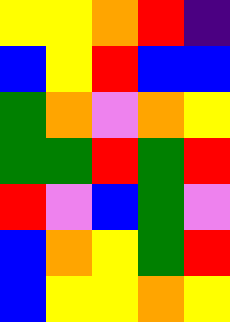[["yellow", "yellow", "orange", "red", "indigo"], ["blue", "yellow", "red", "blue", "blue"], ["green", "orange", "violet", "orange", "yellow"], ["green", "green", "red", "green", "red"], ["red", "violet", "blue", "green", "violet"], ["blue", "orange", "yellow", "green", "red"], ["blue", "yellow", "yellow", "orange", "yellow"]]